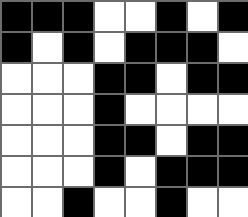[["black", "black", "black", "white", "white", "black", "white", "black"], ["black", "white", "black", "white", "black", "black", "black", "white"], ["white", "white", "white", "black", "black", "white", "black", "black"], ["white", "white", "white", "black", "white", "white", "white", "white"], ["white", "white", "white", "black", "black", "white", "black", "black"], ["white", "white", "white", "black", "white", "black", "black", "black"], ["white", "white", "black", "white", "white", "black", "white", "white"]]